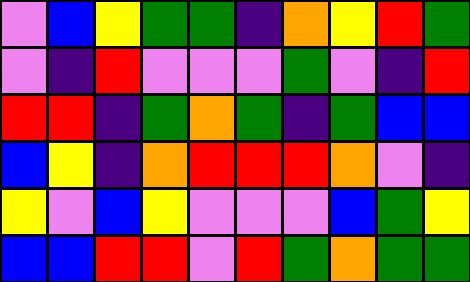[["violet", "blue", "yellow", "green", "green", "indigo", "orange", "yellow", "red", "green"], ["violet", "indigo", "red", "violet", "violet", "violet", "green", "violet", "indigo", "red"], ["red", "red", "indigo", "green", "orange", "green", "indigo", "green", "blue", "blue"], ["blue", "yellow", "indigo", "orange", "red", "red", "red", "orange", "violet", "indigo"], ["yellow", "violet", "blue", "yellow", "violet", "violet", "violet", "blue", "green", "yellow"], ["blue", "blue", "red", "red", "violet", "red", "green", "orange", "green", "green"]]